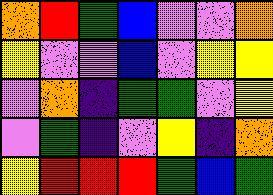[["orange", "red", "green", "blue", "violet", "violet", "orange"], ["yellow", "violet", "violet", "blue", "violet", "yellow", "yellow"], ["violet", "orange", "indigo", "green", "green", "violet", "yellow"], ["violet", "green", "indigo", "violet", "yellow", "indigo", "orange"], ["yellow", "red", "red", "red", "green", "blue", "green"]]